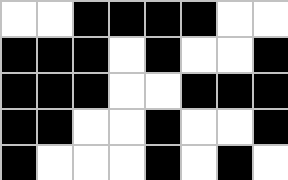[["white", "white", "black", "black", "black", "black", "white", "white"], ["black", "black", "black", "white", "black", "white", "white", "black"], ["black", "black", "black", "white", "white", "black", "black", "black"], ["black", "black", "white", "white", "black", "white", "white", "black"], ["black", "white", "white", "white", "black", "white", "black", "white"]]